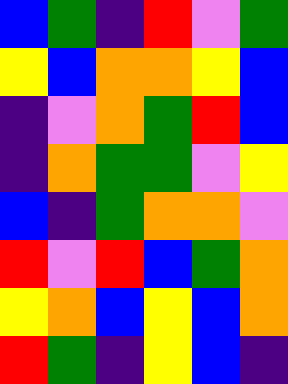[["blue", "green", "indigo", "red", "violet", "green"], ["yellow", "blue", "orange", "orange", "yellow", "blue"], ["indigo", "violet", "orange", "green", "red", "blue"], ["indigo", "orange", "green", "green", "violet", "yellow"], ["blue", "indigo", "green", "orange", "orange", "violet"], ["red", "violet", "red", "blue", "green", "orange"], ["yellow", "orange", "blue", "yellow", "blue", "orange"], ["red", "green", "indigo", "yellow", "blue", "indigo"]]